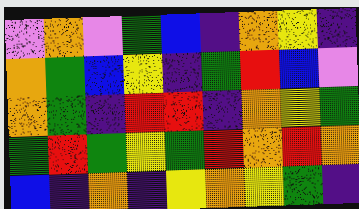[["violet", "orange", "violet", "green", "blue", "indigo", "orange", "yellow", "indigo"], ["orange", "green", "blue", "yellow", "indigo", "green", "red", "blue", "violet"], ["orange", "green", "indigo", "red", "red", "indigo", "orange", "yellow", "green"], ["green", "red", "green", "yellow", "green", "red", "orange", "red", "orange"], ["blue", "indigo", "orange", "indigo", "yellow", "orange", "yellow", "green", "indigo"]]